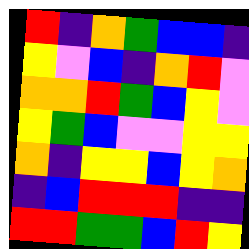[["red", "indigo", "orange", "green", "blue", "blue", "indigo"], ["yellow", "violet", "blue", "indigo", "orange", "red", "violet"], ["orange", "orange", "red", "green", "blue", "yellow", "violet"], ["yellow", "green", "blue", "violet", "violet", "yellow", "yellow"], ["orange", "indigo", "yellow", "yellow", "blue", "yellow", "orange"], ["indigo", "blue", "red", "red", "red", "indigo", "indigo"], ["red", "red", "green", "green", "blue", "red", "yellow"]]